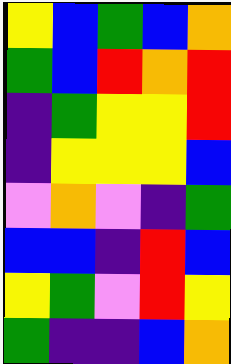[["yellow", "blue", "green", "blue", "orange"], ["green", "blue", "red", "orange", "red"], ["indigo", "green", "yellow", "yellow", "red"], ["indigo", "yellow", "yellow", "yellow", "blue"], ["violet", "orange", "violet", "indigo", "green"], ["blue", "blue", "indigo", "red", "blue"], ["yellow", "green", "violet", "red", "yellow"], ["green", "indigo", "indigo", "blue", "orange"]]